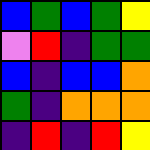[["blue", "green", "blue", "green", "yellow"], ["violet", "red", "indigo", "green", "green"], ["blue", "indigo", "blue", "blue", "orange"], ["green", "indigo", "orange", "orange", "orange"], ["indigo", "red", "indigo", "red", "yellow"]]